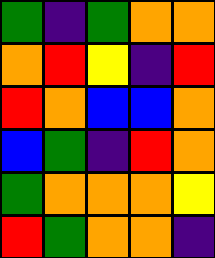[["green", "indigo", "green", "orange", "orange"], ["orange", "red", "yellow", "indigo", "red"], ["red", "orange", "blue", "blue", "orange"], ["blue", "green", "indigo", "red", "orange"], ["green", "orange", "orange", "orange", "yellow"], ["red", "green", "orange", "orange", "indigo"]]